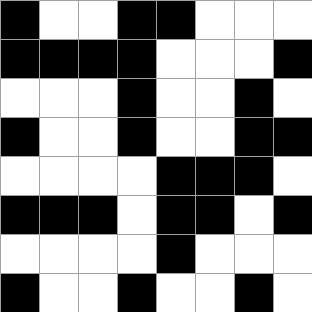[["black", "white", "white", "black", "black", "white", "white", "white"], ["black", "black", "black", "black", "white", "white", "white", "black"], ["white", "white", "white", "black", "white", "white", "black", "white"], ["black", "white", "white", "black", "white", "white", "black", "black"], ["white", "white", "white", "white", "black", "black", "black", "white"], ["black", "black", "black", "white", "black", "black", "white", "black"], ["white", "white", "white", "white", "black", "white", "white", "white"], ["black", "white", "white", "black", "white", "white", "black", "white"]]